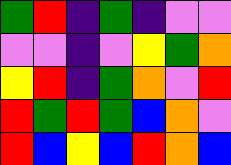[["green", "red", "indigo", "green", "indigo", "violet", "violet"], ["violet", "violet", "indigo", "violet", "yellow", "green", "orange"], ["yellow", "red", "indigo", "green", "orange", "violet", "red"], ["red", "green", "red", "green", "blue", "orange", "violet"], ["red", "blue", "yellow", "blue", "red", "orange", "blue"]]